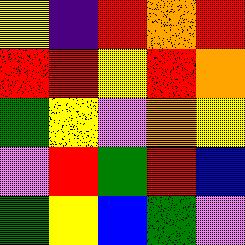[["yellow", "indigo", "red", "orange", "red"], ["red", "red", "yellow", "red", "orange"], ["green", "yellow", "violet", "orange", "yellow"], ["violet", "red", "green", "red", "blue"], ["green", "yellow", "blue", "green", "violet"]]